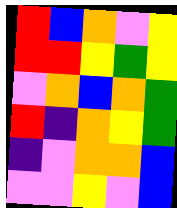[["red", "blue", "orange", "violet", "yellow"], ["red", "red", "yellow", "green", "yellow"], ["violet", "orange", "blue", "orange", "green"], ["red", "indigo", "orange", "yellow", "green"], ["indigo", "violet", "orange", "orange", "blue"], ["violet", "violet", "yellow", "violet", "blue"]]